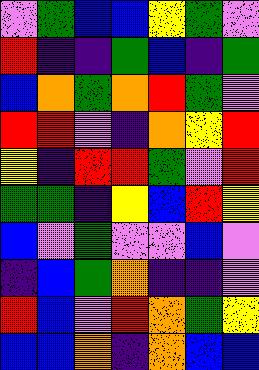[["violet", "green", "blue", "blue", "yellow", "green", "violet"], ["red", "indigo", "indigo", "green", "blue", "indigo", "green"], ["blue", "orange", "green", "orange", "red", "green", "violet"], ["red", "red", "violet", "indigo", "orange", "yellow", "red"], ["yellow", "indigo", "red", "red", "green", "violet", "red"], ["green", "green", "indigo", "yellow", "blue", "red", "yellow"], ["blue", "violet", "green", "violet", "violet", "blue", "violet"], ["indigo", "blue", "green", "orange", "indigo", "indigo", "violet"], ["red", "blue", "violet", "red", "orange", "green", "yellow"], ["blue", "blue", "orange", "indigo", "orange", "blue", "blue"]]